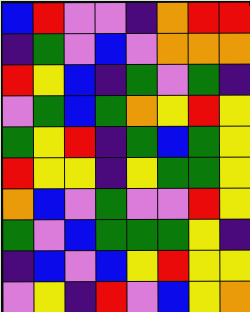[["blue", "red", "violet", "violet", "indigo", "orange", "red", "red"], ["indigo", "green", "violet", "blue", "violet", "orange", "orange", "orange"], ["red", "yellow", "blue", "indigo", "green", "violet", "green", "indigo"], ["violet", "green", "blue", "green", "orange", "yellow", "red", "yellow"], ["green", "yellow", "red", "indigo", "green", "blue", "green", "yellow"], ["red", "yellow", "yellow", "indigo", "yellow", "green", "green", "yellow"], ["orange", "blue", "violet", "green", "violet", "violet", "red", "yellow"], ["green", "violet", "blue", "green", "green", "green", "yellow", "indigo"], ["indigo", "blue", "violet", "blue", "yellow", "red", "yellow", "yellow"], ["violet", "yellow", "indigo", "red", "violet", "blue", "yellow", "orange"]]